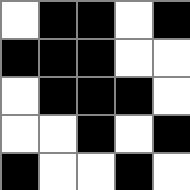[["white", "black", "black", "white", "black"], ["black", "black", "black", "white", "white"], ["white", "black", "black", "black", "white"], ["white", "white", "black", "white", "black"], ["black", "white", "white", "black", "white"]]